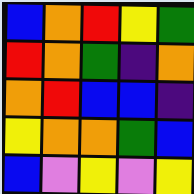[["blue", "orange", "red", "yellow", "green"], ["red", "orange", "green", "indigo", "orange"], ["orange", "red", "blue", "blue", "indigo"], ["yellow", "orange", "orange", "green", "blue"], ["blue", "violet", "yellow", "violet", "yellow"]]